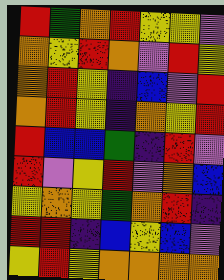[["red", "green", "orange", "red", "yellow", "yellow", "violet"], ["orange", "yellow", "red", "orange", "violet", "red", "yellow"], ["orange", "red", "yellow", "indigo", "blue", "violet", "red"], ["orange", "red", "yellow", "indigo", "orange", "yellow", "red"], ["red", "blue", "blue", "green", "indigo", "red", "violet"], ["red", "violet", "yellow", "red", "violet", "orange", "blue"], ["yellow", "orange", "yellow", "green", "orange", "red", "indigo"], ["red", "red", "indigo", "blue", "yellow", "blue", "violet"], ["yellow", "red", "yellow", "orange", "orange", "orange", "orange"]]